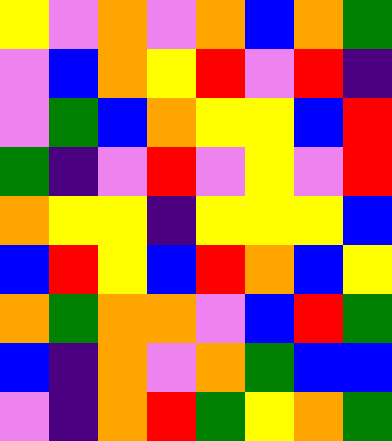[["yellow", "violet", "orange", "violet", "orange", "blue", "orange", "green"], ["violet", "blue", "orange", "yellow", "red", "violet", "red", "indigo"], ["violet", "green", "blue", "orange", "yellow", "yellow", "blue", "red"], ["green", "indigo", "violet", "red", "violet", "yellow", "violet", "red"], ["orange", "yellow", "yellow", "indigo", "yellow", "yellow", "yellow", "blue"], ["blue", "red", "yellow", "blue", "red", "orange", "blue", "yellow"], ["orange", "green", "orange", "orange", "violet", "blue", "red", "green"], ["blue", "indigo", "orange", "violet", "orange", "green", "blue", "blue"], ["violet", "indigo", "orange", "red", "green", "yellow", "orange", "green"]]